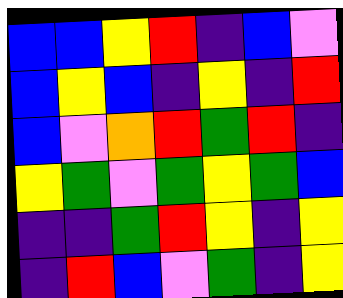[["blue", "blue", "yellow", "red", "indigo", "blue", "violet"], ["blue", "yellow", "blue", "indigo", "yellow", "indigo", "red"], ["blue", "violet", "orange", "red", "green", "red", "indigo"], ["yellow", "green", "violet", "green", "yellow", "green", "blue"], ["indigo", "indigo", "green", "red", "yellow", "indigo", "yellow"], ["indigo", "red", "blue", "violet", "green", "indigo", "yellow"]]